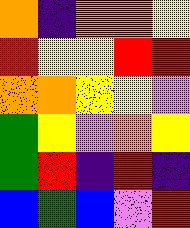[["orange", "indigo", "orange", "orange", "yellow"], ["red", "yellow", "yellow", "red", "red"], ["orange", "orange", "yellow", "yellow", "violet"], ["green", "yellow", "violet", "orange", "yellow"], ["green", "red", "indigo", "red", "indigo"], ["blue", "green", "blue", "violet", "red"]]